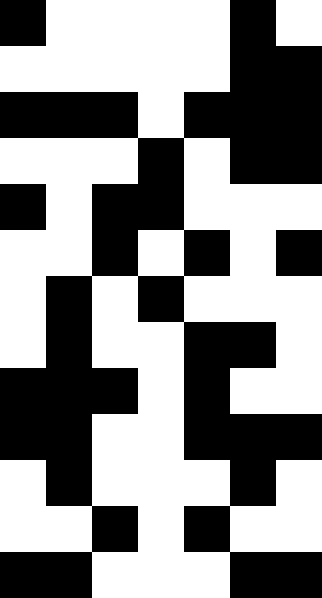[["black", "white", "white", "white", "white", "black", "white"], ["white", "white", "white", "white", "white", "black", "black"], ["black", "black", "black", "white", "black", "black", "black"], ["white", "white", "white", "black", "white", "black", "black"], ["black", "white", "black", "black", "white", "white", "white"], ["white", "white", "black", "white", "black", "white", "black"], ["white", "black", "white", "black", "white", "white", "white"], ["white", "black", "white", "white", "black", "black", "white"], ["black", "black", "black", "white", "black", "white", "white"], ["black", "black", "white", "white", "black", "black", "black"], ["white", "black", "white", "white", "white", "black", "white"], ["white", "white", "black", "white", "black", "white", "white"], ["black", "black", "white", "white", "white", "black", "black"]]